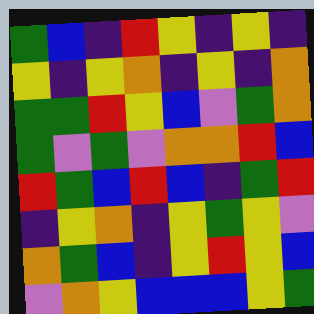[["green", "blue", "indigo", "red", "yellow", "indigo", "yellow", "indigo"], ["yellow", "indigo", "yellow", "orange", "indigo", "yellow", "indigo", "orange"], ["green", "green", "red", "yellow", "blue", "violet", "green", "orange"], ["green", "violet", "green", "violet", "orange", "orange", "red", "blue"], ["red", "green", "blue", "red", "blue", "indigo", "green", "red"], ["indigo", "yellow", "orange", "indigo", "yellow", "green", "yellow", "violet"], ["orange", "green", "blue", "indigo", "yellow", "red", "yellow", "blue"], ["violet", "orange", "yellow", "blue", "blue", "blue", "yellow", "green"]]